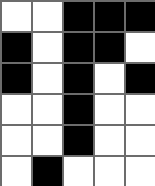[["white", "white", "black", "black", "black"], ["black", "white", "black", "black", "white"], ["black", "white", "black", "white", "black"], ["white", "white", "black", "white", "white"], ["white", "white", "black", "white", "white"], ["white", "black", "white", "white", "white"]]